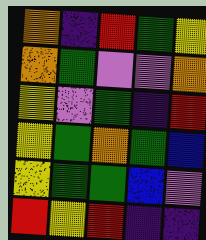[["orange", "indigo", "red", "green", "yellow"], ["orange", "green", "violet", "violet", "orange"], ["yellow", "violet", "green", "indigo", "red"], ["yellow", "green", "orange", "green", "blue"], ["yellow", "green", "green", "blue", "violet"], ["red", "yellow", "red", "indigo", "indigo"]]